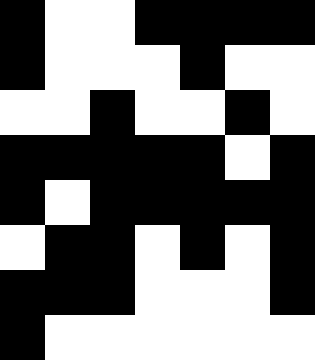[["black", "white", "white", "black", "black", "black", "black"], ["black", "white", "white", "white", "black", "white", "white"], ["white", "white", "black", "white", "white", "black", "white"], ["black", "black", "black", "black", "black", "white", "black"], ["black", "white", "black", "black", "black", "black", "black"], ["white", "black", "black", "white", "black", "white", "black"], ["black", "black", "black", "white", "white", "white", "black"], ["black", "white", "white", "white", "white", "white", "white"]]